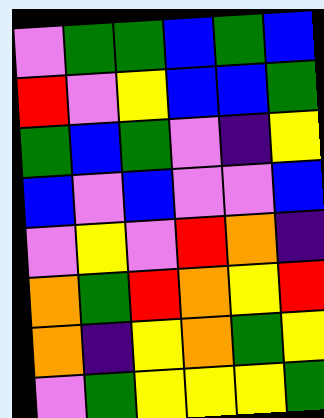[["violet", "green", "green", "blue", "green", "blue"], ["red", "violet", "yellow", "blue", "blue", "green"], ["green", "blue", "green", "violet", "indigo", "yellow"], ["blue", "violet", "blue", "violet", "violet", "blue"], ["violet", "yellow", "violet", "red", "orange", "indigo"], ["orange", "green", "red", "orange", "yellow", "red"], ["orange", "indigo", "yellow", "orange", "green", "yellow"], ["violet", "green", "yellow", "yellow", "yellow", "green"]]